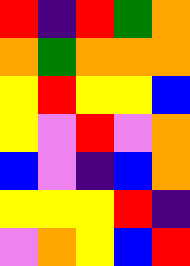[["red", "indigo", "red", "green", "orange"], ["orange", "green", "orange", "orange", "orange"], ["yellow", "red", "yellow", "yellow", "blue"], ["yellow", "violet", "red", "violet", "orange"], ["blue", "violet", "indigo", "blue", "orange"], ["yellow", "yellow", "yellow", "red", "indigo"], ["violet", "orange", "yellow", "blue", "red"]]